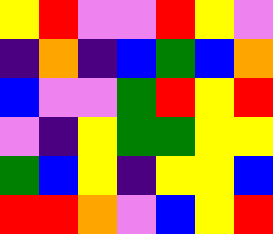[["yellow", "red", "violet", "violet", "red", "yellow", "violet"], ["indigo", "orange", "indigo", "blue", "green", "blue", "orange"], ["blue", "violet", "violet", "green", "red", "yellow", "red"], ["violet", "indigo", "yellow", "green", "green", "yellow", "yellow"], ["green", "blue", "yellow", "indigo", "yellow", "yellow", "blue"], ["red", "red", "orange", "violet", "blue", "yellow", "red"]]